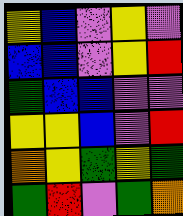[["yellow", "blue", "violet", "yellow", "violet"], ["blue", "blue", "violet", "yellow", "red"], ["green", "blue", "blue", "violet", "violet"], ["yellow", "yellow", "blue", "violet", "red"], ["orange", "yellow", "green", "yellow", "green"], ["green", "red", "violet", "green", "orange"]]